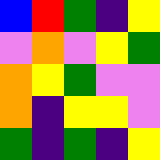[["blue", "red", "green", "indigo", "yellow"], ["violet", "orange", "violet", "yellow", "green"], ["orange", "yellow", "green", "violet", "violet"], ["orange", "indigo", "yellow", "yellow", "violet"], ["green", "indigo", "green", "indigo", "yellow"]]